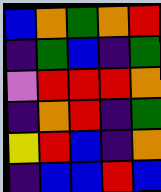[["blue", "orange", "green", "orange", "red"], ["indigo", "green", "blue", "indigo", "green"], ["violet", "red", "red", "red", "orange"], ["indigo", "orange", "red", "indigo", "green"], ["yellow", "red", "blue", "indigo", "orange"], ["indigo", "blue", "blue", "red", "blue"]]